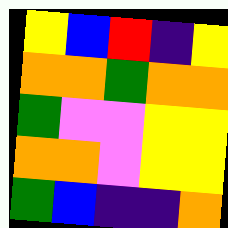[["yellow", "blue", "red", "indigo", "yellow"], ["orange", "orange", "green", "orange", "orange"], ["green", "violet", "violet", "yellow", "yellow"], ["orange", "orange", "violet", "yellow", "yellow"], ["green", "blue", "indigo", "indigo", "orange"]]